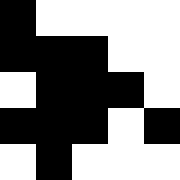[["black", "white", "white", "white", "white"], ["black", "black", "black", "white", "white"], ["white", "black", "black", "black", "white"], ["black", "black", "black", "white", "black"], ["white", "black", "white", "white", "white"]]